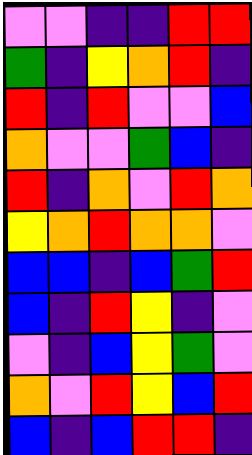[["violet", "violet", "indigo", "indigo", "red", "red"], ["green", "indigo", "yellow", "orange", "red", "indigo"], ["red", "indigo", "red", "violet", "violet", "blue"], ["orange", "violet", "violet", "green", "blue", "indigo"], ["red", "indigo", "orange", "violet", "red", "orange"], ["yellow", "orange", "red", "orange", "orange", "violet"], ["blue", "blue", "indigo", "blue", "green", "red"], ["blue", "indigo", "red", "yellow", "indigo", "violet"], ["violet", "indigo", "blue", "yellow", "green", "violet"], ["orange", "violet", "red", "yellow", "blue", "red"], ["blue", "indigo", "blue", "red", "red", "indigo"]]